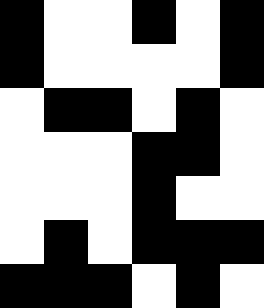[["black", "white", "white", "black", "white", "black"], ["black", "white", "white", "white", "white", "black"], ["white", "black", "black", "white", "black", "white"], ["white", "white", "white", "black", "black", "white"], ["white", "white", "white", "black", "white", "white"], ["white", "black", "white", "black", "black", "black"], ["black", "black", "black", "white", "black", "white"]]